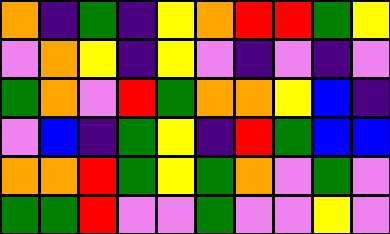[["orange", "indigo", "green", "indigo", "yellow", "orange", "red", "red", "green", "yellow"], ["violet", "orange", "yellow", "indigo", "yellow", "violet", "indigo", "violet", "indigo", "violet"], ["green", "orange", "violet", "red", "green", "orange", "orange", "yellow", "blue", "indigo"], ["violet", "blue", "indigo", "green", "yellow", "indigo", "red", "green", "blue", "blue"], ["orange", "orange", "red", "green", "yellow", "green", "orange", "violet", "green", "violet"], ["green", "green", "red", "violet", "violet", "green", "violet", "violet", "yellow", "violet"]]